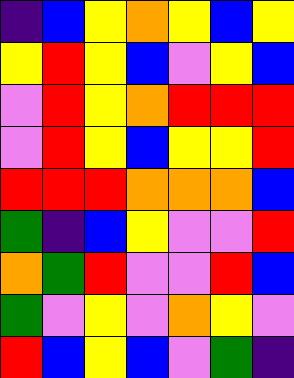[["indigo", "blue", "yellow", "orange", "yellow", "blue", "yellow"], ["yellow", "red", "yellow", "blue", "violet", "yellow", "blue"], ["violet", "red", "yellow", "orange", "red", "red", "red"], ["violet", "red", "yellow", "blue", "yellow", "yellow", "red"], ["red", "red", "red", "orange", "orange", "orange", "blue"], ["green", "indigo", "blue", "yellow", "violet", "violet", "red"], ["orange", "green", "red", "violet", "violet", "red", "blue"], ["green", "violet", "yellow", "violet", "orange", "yellow", "violet"], ["red", "blue", "yellow", "blue", "violet", "green", "indigo"]]